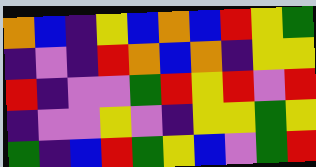[["orange", "blue", "indigo", "yellow", "blue", "orange", "blue", "red", "yellow", "green"], ["indigo", "violet", "indigo", "red", "orange", "blue", "orange", "indigo", "yellow", "yellow"], ["red", "indigo", "violet", "violet", "green", "red", "yellow", "red", "violet", "red"], ["indigo", "violet", "violet", "yellow", "violet", "indigo", "yellow", "yellow", "green", "yellow"], ["green", "indigo", "blue", "red", "green", "yellow", "blue", "violet", "green", "red"]]